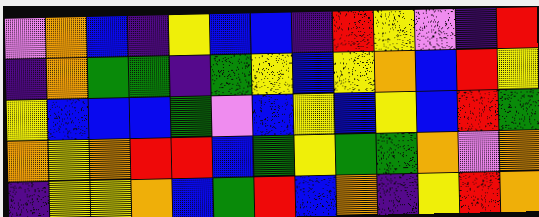[["violet", "orange", "blue", "indigo", "yellow", "blue", "blue", "indigo", "red", "yellow", "violet", "indigo", "red"], ["indigo", "orange", "green", "green", "indigo", "green", "yellow", "blue", "yellow", "orange", "blue", "red", "yellow"], ["yellow", "blue", "blue", "blue", "green", "violet", "blue", "yellow", "blue", "yellow", "blue", "red", "green"], ["orange", "yellow", "orange", "red", "red", "blue", "green", "yellow", "green", "green", "orange", "violet", "orange"], ["indigo", "yellow", "yellow", "orange", "blue", "green", "red", "blue", "orange", "indigo", "yellow", "red", "orange"]]